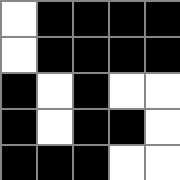[["white", "black", "black", "black", "black"], ["white", "black", "black", "black", "black"], ["black", "white", "black", "white", "white"], ["black", "white", "black", "black", "white"], ["black", "black", "black", "white", "white"]]